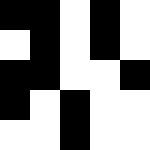[["black", "black", "white", "black", "white"], ["white", "black", "white", "black", "white"], ["black", "black", "white", "white", "black"], ["black", "white", "black", "white", "white"], ["white", "white", "black", "white", "white"]]